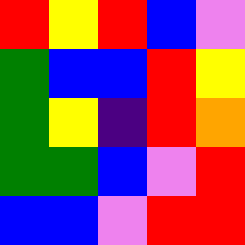[["red", "yellow", "red", "blue", "violet"], ["green", "blue", "blue", "red", "yellow"], ["green", "yellow", "indigo", "red", "orange"], ["green", "green", "blue", "violet", "red"], ["blue", "blue", "violet", "red", "red"]]